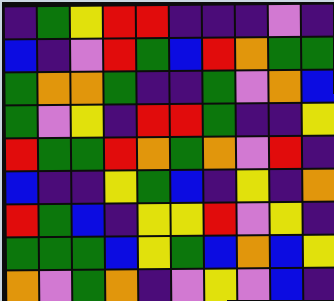[["indigo", "green", "yellow", "red", "red", "indigo", "indigo", "indigo", "violet", "indigo"], ["blue", "indigo", "violet", "red", "green", "blue", "red", "orange", "green", "green"], ["green", "orange", "orange", "green", "indigo", "indigo", "green", "violet", "orange", "blue"], ["green", "violet", "yellow", "indigo", "red", "red", "green", "indigo", "indigo", "yellow"], ["red", "green", "green", "red", "orange", "green", "orange", "violet", "red", "indigo"], ["blue", "indigo", "indigo", "yellow", "green", "blue", "indigo", "yellow", "indigo", "orange"], ["red", "green", "blue", "indigo", "yellow", "yellow", "red", "violet", "yellow", "indigo"], ["green", "green", "green", "blue", "yellow", "green", "blue", "orange", "blue", "yellow"], ["orange", "violet", "green", "orange", "indigo", "violet", "yellow", "violet", "blue", "indigo"]]